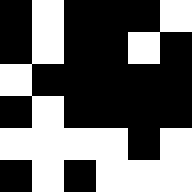[["black", "white", "black", "black", "black", "white"], ["black", "white", "black", "black", "white", "black"], ["white", "black", "black", "black", "black", "black"], ["black", "white", "black", "black", "black", "black"], ["white", "white", "white", "white", "black", "white"], ["black", "white", "black", "white", "white", "white"]]